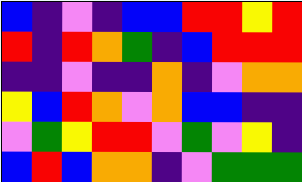[["blue", "indigo", "violet", "indigo", "blue", "blue", "red", "red", "yellow", "red"], ["red", "indigo", "red", "orange", "green", "indigo", "blue", "red", "red", "red"], ["indigo", "indigo", "violet", "indigo", "indigo", "orange", "indigo", "violet", "orange", "orange"], ["yellow", "blue", "red", "orange", "violet", "orange", "blue", "blue", "indigo", "indigo"], ["violet", "green", "yellow", "red", "red", "violet", "green", "violet", "yellow", "indigo"], ["blue", "red", "blue", "orange", "orange", "indigo", "violet", "green", "green", "green"]]